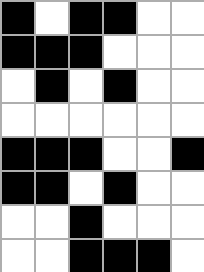[["black", "white", "black", "black", "white", "white"], ["black", "black", "black", "white", "white", "white"], ["white", "black", "white", "black", "white", "white"], ["white", "white", "white", "white", "white", "white"], ["black", "black", "black", "white", "white", "black"], ["black", "black", "white", "black", "white", "white"], ["white", "white", "black", "white", "white", "white"], ["white", "white", "black", "black", "black", "white"]]